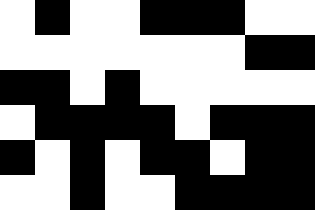[["white", "black", "white", "white", "black", "black", "black", "white", "white"], ["white", "white", "white", "white", "white", "white", "white", "black", "black"], ["black", "black", "white", "black", "white", "white", "white", "white", "white"], ["white", "black", "black", "black", "black", "white", "black", "black", "black"], ["black", "white", "black", "white", "black", "black", "white", "black", "black"], ["white", "white", "black", "white", "white", "black", "black", "black", "black"]]